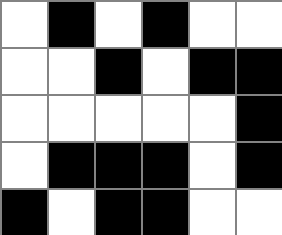[["white", "black", "white", "black", "white", "white"], ["white", "white", "black", "white", "black", "black"], ["white", "white", "white", "white", "white", "black"], ["white", "black", "black", "black", "white", "black"], ["black", "white", "black", "black", "white", "white"]]